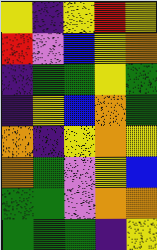[["yellow", "indigo", "yellow", "red", "yellow"], ["red", "violet", "blue", "yellow", "orange"], ["indigo", "green", "green", "yellow", "green"], ["indigo", "yellow", "blue", "orange", "green"], ["orange", "indigo", "yellow", "orange", "yellow"], ["orange", "green", "violet", "yellow", "blue"], ["green", "green", "violet", "orange", "orange"], ["green", "green", "green", "indigo", "yellow"]]